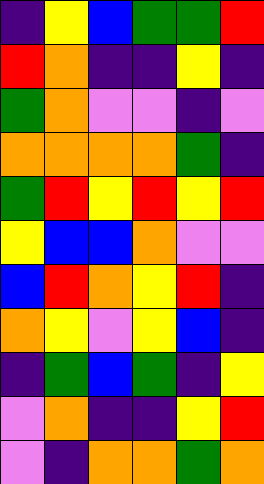[["indigo", "yellow", "blue", "green", "green", "red"], ["red", "orange", "indigo", "indigo", "yellow", "indigo"], ["green", "orange", "violet", "violet", "indigo", "violet"], ["orange", "orange", "orange", "orange", "green", "indigo"], ["green", "red", "yellow", "red", "yellow", "red"], ["yellow", "blue", "blue", "orange", "violet", "violet"], ["blue", "red", "orange", "yellow", "red", "indigo"], ["orange", "yellow", "violet", "yellow", "blue", "indigo"], ["indigo", "green", "blue", "green", "indigo", "yellow"], ["violet", "orange", "indigo", "indigo", "yellow", "red"], ["violet", "indigo", "orange", "orange", "green", "orange"]]